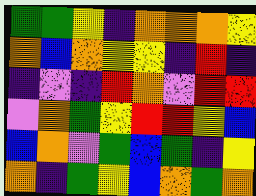[["green", "green", "yellow", "indigo", "orange", "orange", "orange", "yellow"], ["orange", "blue", "orange", "yellow", "yellow", "indigo", "red", "indigo"], ["indigo", "violet", "indigo", "red", "orange", "violet", "red", "red"], ["violet", "orange", "green", "yellow", "red", "red", "yellow", "blue"], ["blue", "orange", "violet", "green", "blue", "green", "indigo", "yellow"], ["orange", "indigo", "green", "yellow", "blue", "orange", "green", "orange"]]